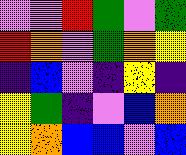[["violet", "violet", "red", "green", "violet", "green"], ["red", "orange", "violet", "green", "orange", "yellow"], ["indigo", "blue", "violet", "indigo", "yellow", "indigo"], ["yellow", "green", "indigo", "violet", "blue", "orange"], ["yellow", "orange", "blue", "blue", "violet", "blue"]]